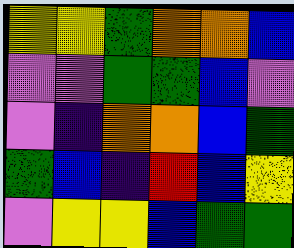[["yellow", "yellow", "green", "orange", "orange", "blue"], ["violet", "violet", "green", "green", "blue", "violet"], ["violet", "indigo", "orange", "orange", "blue", "green"], ["green", "blue", "indigo", "red", "blue", "yellow"], ["violet", "yellow", "yellow", "blue", "green", "green"]]